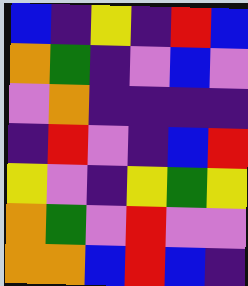[["blue", "indigo", "yellow", "indigo", "red", "blue"], ["orange", "green", "indigo", "violet", "blue", "violet"], ["violet", "orange", "indigo", "indigo", "indigo", "indigo"], ["indigo", "red", "violet", "indigo", "blue", "red"], ["yellow", "violet", "indigo", "yellow", "green", "yellow"], ["orange", "green", "violet", "red", "violet", "violet"], ["orange", "orange", "blue", "red", "blue", "indigo"]]